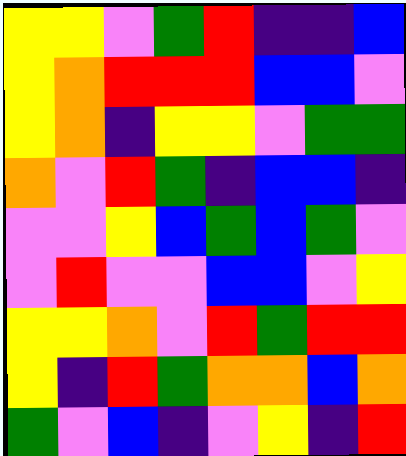[["yellow", "yellow", "violet", "green", "red", "indigo", "indigo", "blue"], ["yellow", "orange", "red", "red", "red", "blue", "blue", "violet"], ["yellow", "orange", "indigo", "yellow", "yellow", "violet", "green", "green"], ["orange", "violet", "red", "green", "indigo", "blue", "blue", "indigo"], ["violet", "violet", "yellow", "blue", "green", "blue", "green", "violet"], ["violet", "red", "violet", "violet", "blue", "blue", "violet", "yellow"], ["yellow", "yellow", "orange", "violet", "red", "green", "red", "red"], ["yellow", "indigo", "red", "green", "orange", "orange", "blue", "orange"], ["green", "violet", "blue", "indigo", "violet", "yellow", "indigo", "red"]]